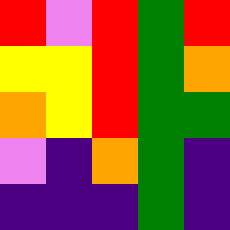[["red", "violet", "red", "green", "red"], ["yellow", "yellow", "red", "green", "orange"], ["orange", "yellow", "red", "green", "green"], ["violet", "indigo", "orange", "green", "indigo"], ["indigo", "indigo", "indigo", "green", "indigo"]]